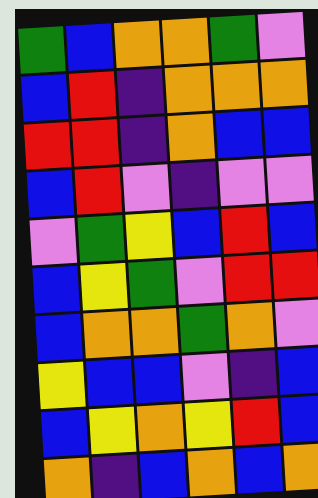[["green", "blue", "orange", "orange", "green", "violet"], ["blue", "red", "indigo", "orange", "orange", "orange"], ["red", "red", "indigo", "orange", "blue", "blue"], ["blue", "red", "violet", "indigo", "violet", "violet"], ["violet", "green", "yellow", "blue", "red", "blue"], ["blue", "yellow", "green", "violet", "red", "red"], ["blue", "orange", "orange", "green", "orange", "violet"], ["yellow", "blue", "blue", "violet", "indigo", "blue"], ["blue", "yellow", "orange", "yellow", "red", "blue"], ["orange", "indigo", "blue", "orange", "blue", "orange"]]